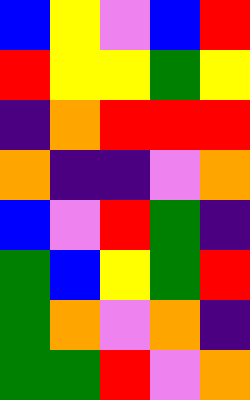[["blue", "yellow", "violet", "blue", "red"], ["red", "yellow", "yellow", "green", "yellow"], ["indigo", "orange", "red", "red", "red"], ["orange", "indigo", "indigo", "violet", "orange"], ["blue", "violet", "red", "green", "indigo"], ["green", "blue", "yellow", "green", "red"], ["green", "orange", "violet", "orange", "indigo"], ["green", "green", "red", "violet", "orange"]]